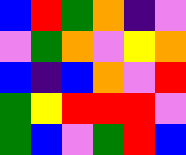[["blue", "red", "green", "orange", "indigo", "violet"], ["violet", "green", "orange", "violet", "yellow", "orange"], ["blue", "indigo", "blue", "orange", "violet", "red"], ["green", "yellow", "red", "red", "red", "violet"], ["green", "blue", "violet", "green", "red", "blue"]]